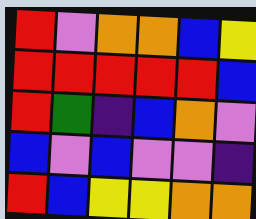[["red", "violet", "orange", "orange", "blue", "yellow"], ["red", "red", "red", "red", "red", "blue"], ["red", "green", "indigo", "blue", "orange", "violet"], ["blue", "violet", "blue", "violet", "violet", "indigo"], ["red", "blue", "yellow", "yellow", "orange", "orange"]]